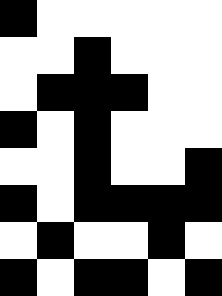[["black", "white", "white", "white", "white", "white"], ["white", "white", "black", "white", "white", "white"], ["white", "black", "black", "black", "white", "white"], ["black", "white", "black", "white", "white", "white"], ["white", "white", "black", "white", "white", "black"], ["black", "white", "black", "black", "black", "black"], ["white", "black", "white", "white", "black", "white"], ["black", "white", "black", "black", "white", "black"]]